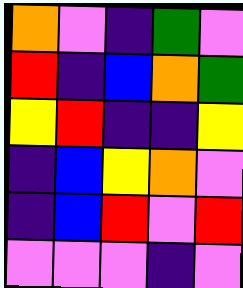[["orange", "violet", "indigo", "green", "violet"], ["red", "indigo", "blue", "orange", "green"], ["yellow", "red", "indigo", "indigo", "yellow"], ["indigo", "blue", "yellow", "orange", "violet"], ["indigo", "blue", "red", "violet", "red"], ["violet", "violet", "violet", "indigo", "violet"]]